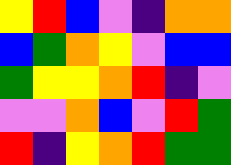[["yellow", "red", "blue", "violet", "indigo", "orange", "orange"], ["blue", "green", "orange", "yellow", "violet", "blue", "blue"], ["green", "yellow", "yellow", "orange", "red", "indigo", "violet"], ["violet", "violet", "orange", "blue", "violet", "red", "green"], ["red", "indigo", "yellow", "orange", "red", "green", "green"]]